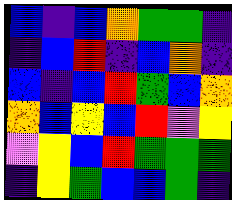[["blue", "indigo", "blue", "orange", "green", "green", "indigo"], ["indigo", "blue", "red", "indigo", "blue", "orange", "indigo"], ["blue", "indigo", "blue", "red", "green", "blue", "orange"], ["orange", "blue", "yellow", "blue", "red", "violet", "yellow"], ["violet", "yellow", "blue", "red", "green", "green", "green"], ["indigo", "yellow", "green", "blue", "blue", "green", "indigo"]]